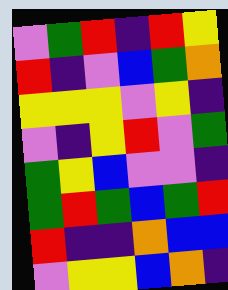[["violet", "green", "red", "indigo", "red", "yellow"], ["red", "indigo", "violet", "blue", "green", "orange"], ["yellow", "yellow", "yellow", "violet", "yellow", "indigo"], ["violet", "indigo", "yellow", "red", "violet", "green"], ["green", "yellow", "blue", "violet", "violet", "indigo"], ["green", "red", "green", "blue", "green", "red"], ["red", "indigo", "indigo", "orange", "blue", "blue"], ["violet", "yellow", "yellow", "blue", "orange", "indigo"]]